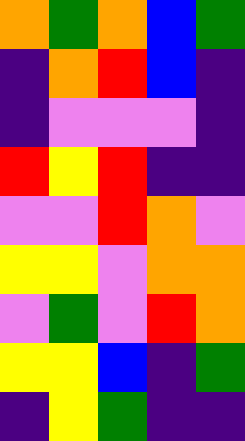[["orange", "green", "orange", "blue", "green"], ["indigo", "orange", "red", "blue", "indigo"], ["indigo", "violet", "violet", "violet", "indigo"], ["red", "yellow", "red", "indigo", "indigo"], ["violet", "violet", "red", "orange", "violet"], ["yellow", "yellow", "violet", "orange", "orange"], ["violet", "green", "violet", "red", "orange"], ["yellow", "yellow", "blue", "indigo", "green"], ["indigo", "yellow", "green", "indigo", "indigo"]]